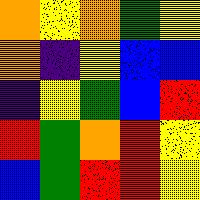[["orange", "yellow", "orange", "green", "yellow"], ["orange", "indigo", "yellow", "blue", "blue"], ["indigo", "yellow", "green", "blue", "red"], ["red", "green", "orange", "red", "yellow"], ["blue", "green", "red", "red", "yellow"]]